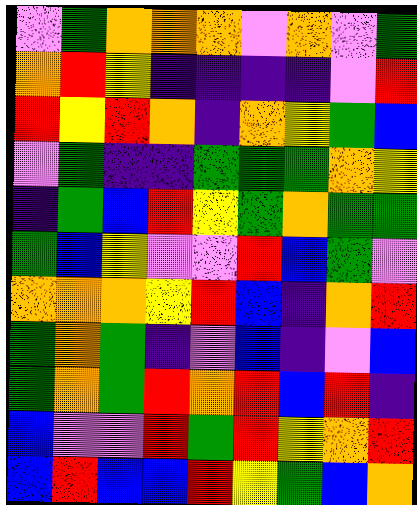[["violet", "green", "orange", "orange", "orange", "violet", "orange", "violet", "green"], ["orange", "red", "yellow", "indigo", "indigo", "indigo", "indigo", "violet", "red"], ["red", "yellow", "red", "orange", "indigo", "orange", "yellow", "green", "blue"], ["violet", "green", "indigo", "indigo", "green", "green", "green", "orange", "yellow"], ["indigo", "green", "blue", "red", "yellow", "green", "orange", "green", "green"], ["green", "blue", "yellow", "violet", "violet", "red", "blue", "green", "violet"], ["orange", "orange", "orange", "yellow", "red", "blue", "indigo", "orange", "red"], ["green", "orange", "green", "indigo", "violet", "blue", "indigo", "violet", "blue"], ["green", "orange", "green", "red", "orange", "red", "blue", "red", "indigo"], ["blue", "violet", "violet", "red", "green", "red", "yellow", "orange", "red"], ["blue", "red", "blue", "blue", "red", "yellow", "green", "blue", "orange"]]